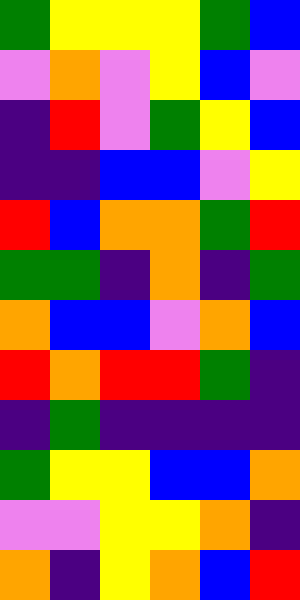[["green", "yellow", "yellow", "yellow", "green", "blue"], ["violet", "orange", "violet", "yellow", "blue", "violet"], ["indigo", "red", "violet", "green", "yellow", "blue"], ["indigo", "indigo", "blue", "blue", "violet", "yellow"], ["red", "blue", "orange", "orange", "green", "red"], ["green", "green", "indigo", "orange", "indigo", "green"], ["orange", "blue", "blue", "violet", "orange", "blue"], ["red", "orange", "red", "red", "green", "indigo"], ["indigo", "green", "indigo", "indigo", "indigo", "indigo"], ["green", "yellow", "yellow", "blue", "blue", "orange"], ["violet", "violet", "yellow", "yellow", "orange", "indigo"], ["orange", "indigo", "yellow", "orange", "blue", "red"]]